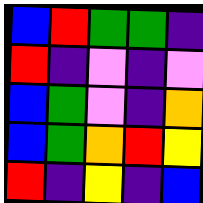[["blue", "red", "green", "green", "indigo"], ["red", "indigo", "violet", "indigo", "violet"], ["blue", "green", "violet", "indigo", "orange"], ["blue", "green", "orange", "red", "yellow"], ["red", "indigo", "yellow", "indigo", "blue"]]